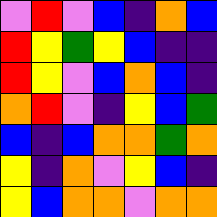[["violet", "red", "violet", "blue", "indigo", "orange", "blue"], ["red", "yellow", "green", "yellow", "blue", "indigo", "indigo"], ["red", "yellow", "violet", "blue", "orange", "blue", "indigo"], ["orange", "red", "violet", "indigo", "yellow", "blue", "green"], ["blue", "indigo", "blue", "orange", "orange", "green", "orange"], ["yellow", "indigo", "orange", "violet", "yellow", "blue", "indigo"], ["yellow", "blue", "orange", "orange", "violet", "orange", "orange"]]